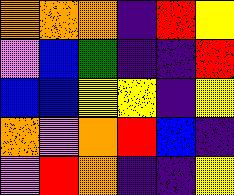[["orange", "orange", "orange", "indigo", "red", "yellow"], ["violet", "blue", "green", "indigo", "indigo", "red"], ["blue", "blue", "yellow", "yellow", "indigo", "yellow"], ["orange", "violet", "orange", "red", "blue", "indigo"], ["violet", "red", "orange", "indigo", "indigo", "yellow"]]